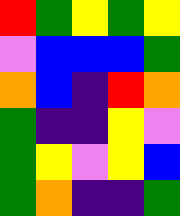[["red", "green", "yellow", "green", "yellow"], ["violet", "blue", "blue", "blue", "green"], ["orange", "blue", "indigo", "red", "orange"], ["green", "indigo", "indigo", "yellow", "violet"], ["green", "yellow", "violet", "yellow", "blue"], ["green", "orange", "indigo", "indigo", "green"]]